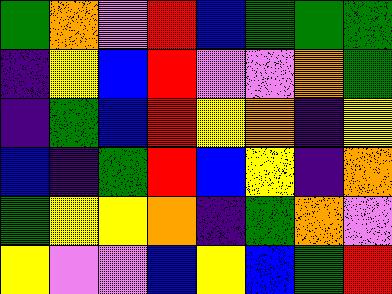[["green", "orange", "violet", "red", "blue", "green", "green", "green"], ["indigo", "yellow", "blue", "red", "violet", "violet", "orange", "green"], ["indigo", "green", "blue", "red", "yellow", "orange", "indigo", "yellow"], ["blue", "indigo", "green", "red", "blue", "yellow", "indigo", "orange"], ["green", "yellow", "yellow", "orange", "indigo", "green", "orange", "violet"], ["yellow", "violet", "violet", "blue", "yellow", "blue", "green", "red"]]